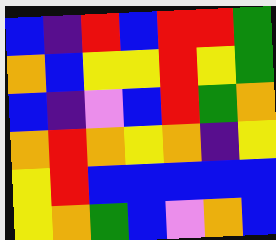[["blue", "indigo", "red", "blue", "red", "red", "green"], ["orange", "blue", "yellow", "yellow", "red", "yellow", "green"], ["blue", "indigo", "violet", "blue", "red", "green", "orange"], ["orange", "red", "orange", "yellow", "orange", "indigo", "yellow"], ["yellow", "red", "blue", "blue", "blue", "blue", "blue"], ["yellow", "orange", "green", "blue", "violet", "orange", "blue"]]